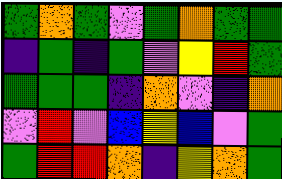[["green", "orange", "green", "violet", "green", "orange", "green", "green"], ["indigo", "green", "indigo", "green", "violet", "yellow", "red", "green"], ["green", "green", "green", "indigo", "orange", "violet", "indigo", "orange"], ["violet", "red", "violet", "blue", "yellow", "blue", "violet", "green"], ["green", "red", "red", "orange", "indigo", "yellow", "orange", "green"]]